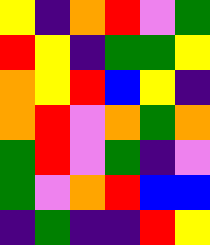[["yellow", "indigo", "orange", "red", "violet", "green"], ["red", "yellow", "indigo", "green", "green", "yellow"], ["orange", "yellow", "red", "blue", "yellow", "indigo"], ["orange", "red", "violet", "orange", "green", "orange"], ["green", "red", "violet", "green", "indigo", "violet"], ["green", "violet", "orange", "red", "blue", "blue"], ["indigo", "green", "indigo", "indigo", "red", "yellow"]]